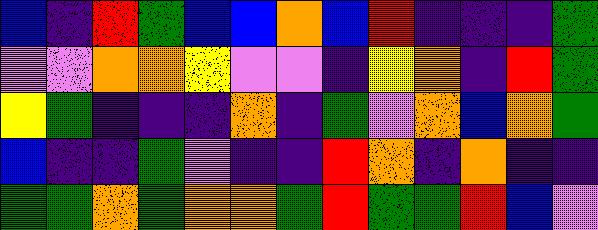[["blue", "indigo", "red", "green", "blue", "blue", "orange", "blue", "red", "indigo", "indigo", "indigo", "green"], ["violet", "violet", "orange", "orange", "yellow", "violet", "violet", "indigo", "yellow", "orange", "indigo", "red", "green"], ["yellow", "green", "indigo", "indigo", "indigo", "orange", "indigo", "green", "violet", "orange", "blue", "orange", "green"], ["blue", "indigo", "indigo", "green", "violet", "indigo", "indigo", "red", "orange", "indigo", "orange", "indigo", "indigo"], ["green", "green", "orange", "green", "orange", "orange", "green", "red", "green", "green", "red", "blue", "violet"]]